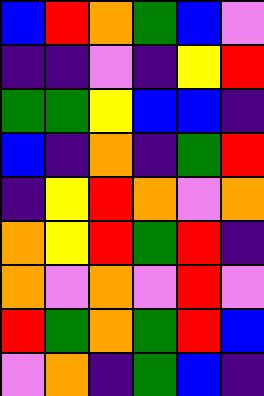[["blue", "red", "orange", "green", "blue", "violet"], ["indigo", "indigo", "violet", "indigo", "yellow", "red"], ["green", "green", "yellow", "blue", "blue", "indigo"], ["blue", "indigo", "orange", "indigo", "green", "red"], ["indigo", "yellow", "red", "orange", "violet", "orange"], ["orange", "yellow", "red", "green", "red", "indigo"], ["orange", "violet", "orange", "violet", "red", "violet"], ["red", "green", "orange", "green", "red", "blue"], ["violet", "orange", "indigo", "green", "blue", "indigo"]]